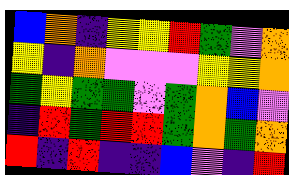[["blue", "orange", "indigo", "yellow", "yellow", "red", "green", "violet", "orange"], ["yellow", "indigo", "orange", "violet", "violet", "violet", "yellow", "yellow", "orange"], ["green", "yellow", "green", "green", "violet", "green", "orange", "blue", "violet"], ["indigo", "red", "green", "red", "red", "green", "orange", "green", "orange"], ["red", "indigo", "red", "indigo", "indigo", "blue", "violet", "indigo", "red"]]